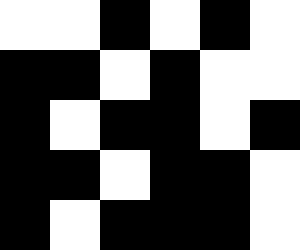[["white", "white", "black", "white", "black", "white"], ["black", "black", "white", "black", "white", "white"], ["black", "white", "black", "black", "white", "black"], ["black", "black", "white", "black", "black", "white"], ["black", "white", "black", "black", "black", "white"]]